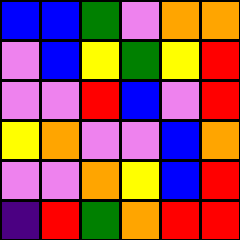[["blue", "blue", "green", "violet", "orange", "orange"], ["violet", "blue", "yellow", "green", "yellow", "red"], ["violet", "violet", "red", "blue", "violet", "red"], ["yellow", "orange", "violet", "violet", "blue", "orange"], ["violet", "violet", "orange", "yellow", "blue", "red"], ["indigo", "red", "green", "orange", "red", "red"]]